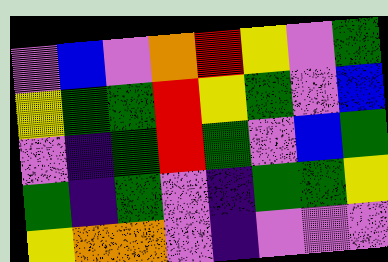[["violet", "blue", "violet", "orange", "red", "yellow", "violet", "green"], ["yellow", "green", "green", "red", "yellow", "green", "violet", "blue"], ["violet", "indigo", "green", "red", "green", "violet", "blue", "green"], ["green", "indigo", "green", "violet", "indigo", "green", "green", "yellow"], ["yellow", "orange", "orange", "violet", "indigo", "violet", "violet", "violet"]]